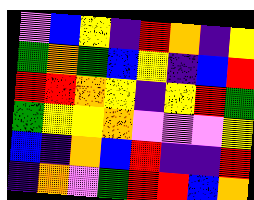[["violet", "blue", "yellow", "indigo", "red", "orange", "indigo", "yellow"], ["green", "orange", "green", "blue", "yellow", "indigo", "blue", "red"], ["red", "red", "orange", "yellow", "indigo", "yellow", "red", "green"], ["green", "yellow", "yellow", "orange", "violet", "violet", "violet", "yellow"], ["blue", "indigo", "orange", "blue", "red", "indigo", "indigo", "red"], ["indigo", "orange", "violet", "green", "red", "red", "blue", "orange"]]